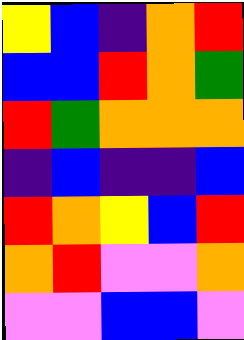[["yellow", "blue", "indigo", "orange", "red"], ["blue", "blue", "red", "orange", "green"], ["red", "green", "orange", "orange", "orange"], ["indigo", "blue", "indigo", "indigo", "blue"], ["red", "orange", "yellow", "blue", "red"], ["orange", "red", "violet", "violet", "orange"], ["violet", "violet", "blue", "blue", "violet"]]